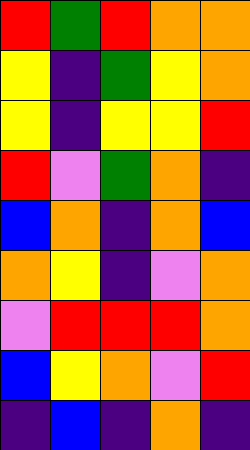[["red", "green", "red", "orange", "orange"], ["yellow", "indigo", "green", "yellow", "orange"], ["yellow", "indigo", "yellow", "yellow", "red"], ["red", "violet", "green", "orange", "indigo"], ["blue", "orange", "indigo", "orange", "blue"], ["orange", "yellow", "indigo", "violet", "orange"], ["violet", "red", "red", "red", "orange"], ["blue", "yellow", "orange", "violet", "red"], ["indigo", "blue", "indigo", "orange", "indigo"]]